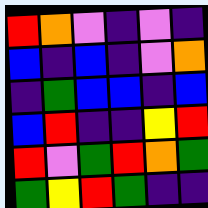[["red", "orange", "violet", "indigo", "violet", "indigo"], ["blue", "indigo", "blue", "indigo", "violet", "orange"], ["indigo", "green", "blue", "blue", "indigo", "blue"], ["blue", "red", "indigo", "indigo", "yellow", "red"], ["red", "violet", "green", "red", "orange", "green"], ["green", "yellow", "red", "green", "indigo", "indigo"]]